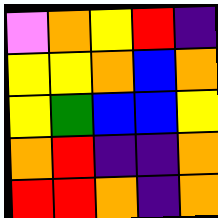[["violet", "orange", "yellow", "red", "indigo"], ["yellow", "yellow", "orange", "blue", "orange"], ["yellow", "green", "blue", "blue", "yellow"], ["orange", "red", "indigo", "indigo", "orange"], ["red", "red", "orange", "indigo", "orange"]]